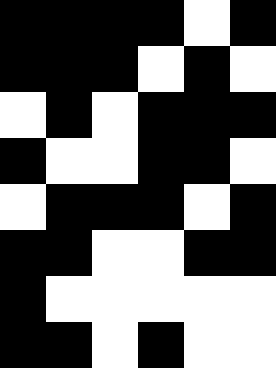[["black", "black", "black", "black", "white", "black"], ["black", "black", "black", "white", "black", "white"], ["white", "black", "white", "black", "black", "black"], ["black", "white", "white", "black", "black", "white"], ["white", "black", "black", "black", "white", "black"], ["black", "black", "white", "white", "black", "black"], ["black", "white", "white", "white", "white", "white"], ["black", "black", "white", "black", "white", "white"]]